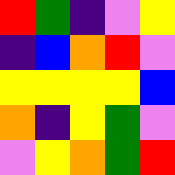[["red", "green", "indigo", "violet", "yellow"], ["indigo", "blue", "orange", "red", "violet"], ["yellow", "yellow", "yellow", "yellow", "blue"], ["orange", "indigo", "yellow", "green", "violet"], ["violet", "yellow", "orange", "green", "red"]]